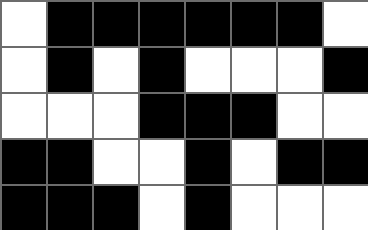[["white", "black", "black", "black", "black", "black", "black", "white"], ["white", "black", "white", "black", "white", "white", "white", "black"], ["white", "white", "white", "black", "black", "black", "white", "white"], ["black", "black", "white", "white", "black", "white", "black", "black"], ["black", "black", "black", "white", "black", "white", "white", "white"]]